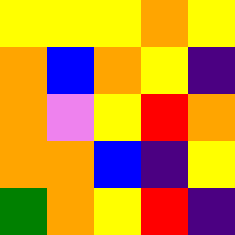[["yellow", "yellow", "yellow", "orange", "yellow"], ["orange", "blue", "orange", "yellow", "indigo"], ["orange", "violet", "yellow", "red", "orange"], ["orange", "orange", "blue", "indigo", "yellow"], ["green", "orange", "yellow", "red", "indigo"]]